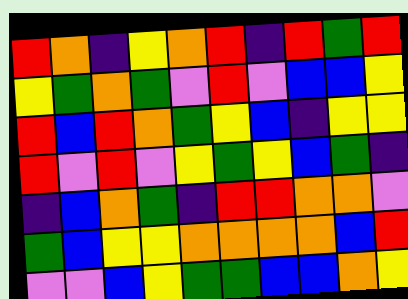[["red", "orange", "indigo", "yellow", "orange", "red", "indigo", "red", "green", "red"], ["yellow", "green", "orange", "green", "violet", "red", "violet", "blue", "blue", "yellow"], ["red", "blue", "red", "orange", "green", "yellow", "blue", "indigo", "yellow", "yellow"], ["red", "violet", "red", "violet", "yellow", "green", "yellow", "blue", "green", "indigo"], ["indigo", "blue", "orange", "green", "indigo", "red", "red", "orange", "orange", "violet"], ["green", "blue", "yellow", "yellow", "orange", "orange", "orange", "orange", "blue", "red"], ["violet", "violet", "blue", "yellow", "green", "green", "blue", "blue", "orange", "yellow"]]